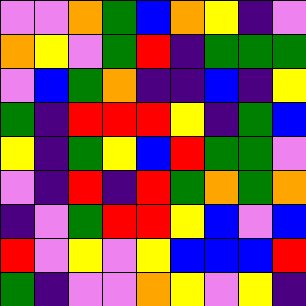[["violet", "violet", "orange", "green", "blue", "orange", "yellow", "indigo", "violet"], ["orange", "yellow", "violet", "green", "red", "indigo", "green", "green", "green"], ["violet", "blue", "green", "orange", "indigo", "indigo", "blue", "indigo", "yellow"], ["green", "indigo", "red", "red", "red", "yellow", "indigo", "green", "blue"], ["yellow", "indigo", "green", "yellow", "blue", "red", "green", "green", "violet"], ["violet", "indigo", "red", "indigo", "red", "green", "orange", "green", "orange"], ["indigo", "violet", "green", "red", "red", "yellow", "blue", "violet", "blue"], ["red", "violet", "yellow", "violet", "yellow", "blue", "blue", "blue", "red"], ["green", "indigo", "violet", "violet", "orange", "yellow", "violet", "yellow", "indigo"]]